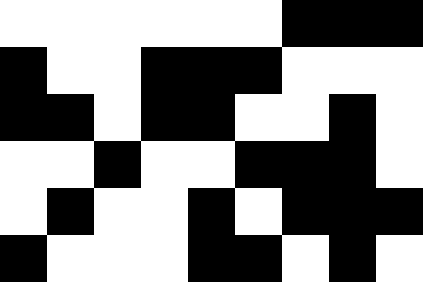[["white", "white", "white", "white", "white", "white", "black", "black", "black"], ["black", "white", "white", "black", "black", "black", "white", "white", "white"], ["black", "black", "white", "black", "black", "white", "white", "black", "white"], ["white", "white", "black", "white", "white", "black", "black", "black", "white"], ["white", "black", "white", "white", "black", "white", "black", "black", "black"], ["black", "white", "white", "white", "black", "black", "white", "black", "white"]]